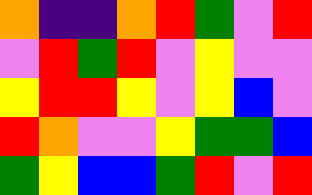[["orange", "indigo", "indigo", "orange", "red", "green", "violet", "red"], ["violet", "red", "green", "red", "violet", "yellow", "violet", "violet"], ["yellow", "red", "red", "yellow", "violet", "yellow", "blue", "violet"], ["red", "orange", "violet", "violet", "yellow", "green", "green", "blue"], ["green", "yellow", "blue", "blue", "green", "red", "violet", "red"]]